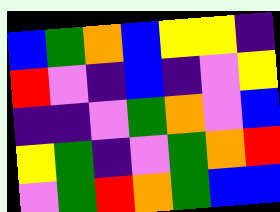[["blue", "green", "orange", "blue", "yellow", "yellow", "indigo"], ["red", "violet", "indigo", "blue", "indigo", "violet", "yellow"], ["indigo", "indigo", "violet", "green", "orange", "violet", "blue"], ["yellow", "green", "indigo", "violet", "green", "orange", "red"], ["violet", "green", "red", "orange", "green", "blue", "blue"]]